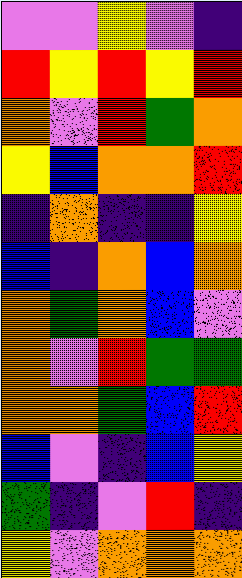[["violet", "violet", "yellow", "violet", "indigo"], ["red", "yellow", "red", "yellow", "red"], ["orange", "violet", "red", "green", "orange"], ["yellow", "blue", "orange", "orange", "red"], ["indigo", "orange", "indigo", "indigo", "yellow"], ["blue", "indigo", "orange", "blue", "orange"], ["orange", "green", "orange", "blue", "violet"], ["orange", "violet", "red", "green", "green"], ["orange", "orange", "green", "blue", "red"], ["blue", "violet", "indigo", "blue", "yellow"], ["green", "indigo", "violet", "red", "indigo"], ["yellow", "violet", "orange", "orange", "orange"]]